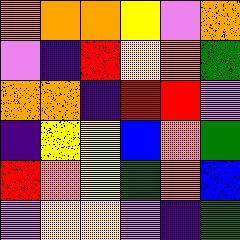[["orange", "orange", "orange", "yellow", "violet", "orange"], ["violet", "indigo", "red", "yellow", "orange", "green"], ["orange", "orange", "indigo", "red", "red", "violet"], ["indigo", "yellow", "yellow", "blue", "orange", "green"], ["red", "orange", "yellow", "green", "orange", "blue"], ["violet", "yellow", "yellow", "violet", "indigo", "green"]]